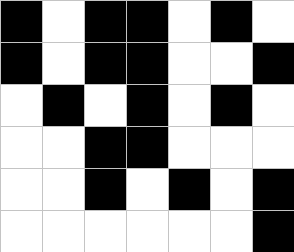[["black", "white", "black", "black", "white", "black", "white"], ["black", "white", "black", "black", "white", "white", "black"], ["white", "black", "white", "black", "white", "black", "white"], ["white", "white", "black", "black", "white", "white", "white"], ["white", "white", "black", "white", "black", "white", "black"], ["white", "white", "white", "white", "white", "white", "black"]]